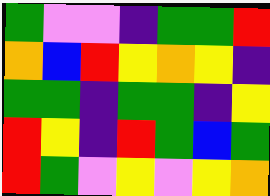[["green", "violet", "violet", "indigo", "green", "green", "red"], ["orange", "blue", "red", "yellow", "orange", "yellow", "indigo"], ["green", "green", "indigo", "green", "green", "indigo", "yellow"], ["red", "yellow", "indigo", "red", "green", "blue", "green"], ["red", "green", "violet", "yellow", "violet", "yellow", "orange"]]